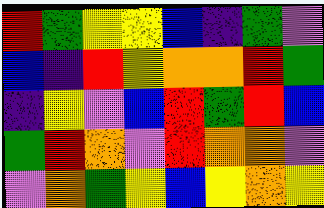[["red", "green", "yellow", "yellow", "blue", "indigo", "green", "violet"], ["blue", "indigo", "red", "yellow", "orange", "orange", "red", "green"], ["indigo", "yellow", "violet", "blue", "red", "green", "red", "blue"], ["green", "red", "orange", "violet", "red", "orange", "orange", "violet"], ["violet", "orange", "green", "yellow", "blue", "yellow", "orange", "yellow"]]